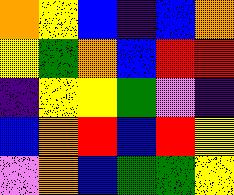[["orange", "yellow", "blue", "indigo", "blue", "orange"], ["yellow", "green", "orange", "blue", "red", "red"], ["indigo", "yellow", "yellow", "green", "violet", "indigo"], ["blue", "orange", "red", "blue", "red", "yellow"], ["violet", "orange", "blue", "green", "green", "yellow"]]